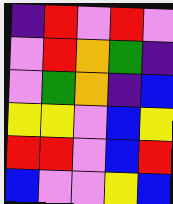[["indigo", "red", "violet", "red", "violet"], ["violet", "red", "orange", "green", "indigo"], ["violet", "green", "orange", "indigo", "blue"], ["yellow", "yellow", "violet", "blue", "yellow"], ["red", "red", "violet", "blue", "red"], ["blue", "violet", "violet", "yellow", "blue"]]